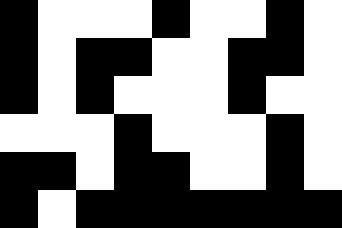[["black", "white", "white", "white", "black", "white", "white", "black", "white"], ["black", "white", "black", "black", "white", "white", "black", "black", "white"], ["black", "white", "black", "white", "white", "white", "black", "white", "white"], ["white", "white", "white", "black", "white", "white", "white", "black", "white"], ["black", "black", "white", "black", "black", "white", "white", "black", "white"], ["black", "white", "black", "black", "black", "black", "black", "black", "black"]]